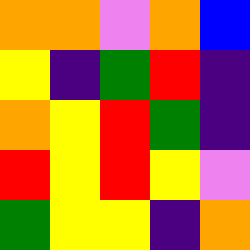[["orange", "orange", "violet", "orange", "blue"], ["yellow", "indigo", "green", "red", "indigo"], ["orange", "yellow", "red", "green", "indigo"], ["red", "yellow", "red", "yellow", "violet"], ["green", "yellow", "yellow", "indigo", "orange"]]